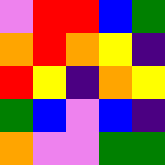[["violet", "red", "red", "blue", "green"], ["orange", "red", "orange", "yellow", "indigo"], ["red", "yellow", "indigo", "orange", "yellow"], ["green", "blue", "violet", "blue", "indigo"], ["orange", "violet", "violet", "green", "green"]]